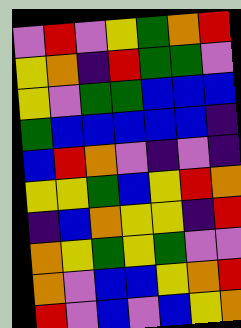[["violet", "red", "violet", "yellow", "green", "orange", "red"], ["yellow", "orange", "indigo", "red", "green", "green", "violet"], ["yellow", "violet", "green", "green", "blue", "blue", "blue"], ["green", "blue", "blue", "blue", "blue", "blue", "indigo"], ["blue", "red", "orange", "violet", "indigo", "violet", "indigo"], ["yellow", "yellow", "green", "blue", "yellow", "red", "orange"], ["indigo", "blue", "orange", "yellow", "yellow", "indigo", "red"], ["orange", "yellow", "green", "yellow", "green", "violet", "violet"], ["orange", "violet", "blue", "blue", "yellow", "orange", "red"], ["red", "violet", "blue", "violet", "blue", "yellow", "orange"]]